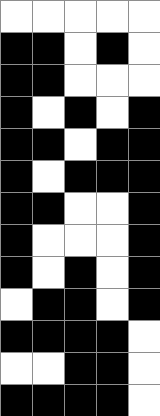[["white", "white", "white", "white", "white"], ["black", "black", "white", "black", "white"], ["black", "black", "white", "white", "white"], ["black", "white", "black", "white", "black"], ["black", "black", "white", "black", "black"], ["black", "white", "black", "black", "black"], ["black", "black", "white", "white", "black"], ["black", "white", "white", "white", "black"], ["black", "white", "black", "white", "black"], ["white", "black", "black", "white", "black"], ["black", "black", "black", "black", "white"], ["white", "white", "black", "black", "white"], ["black", "black", "black", "black", "white"]]